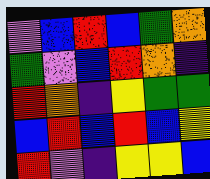[["violet", "blue", "red", "blue", "green", "orange"], ["green", "violet", "blue", "red", "orange", "indigo"], ["red", "orange", "indigo", "yellow", "green", "green"], ["blue", "red", "blue", "red", "blue", "yellow"], ["red", "violet", "indigo", "yellow", "yellow", "blue"]]